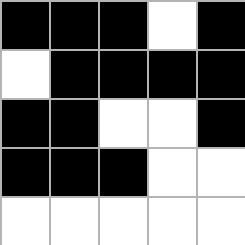[["black", "black", "black", "white", "black"], ["white", "black", "black", "black", "black"], ["black", "black", "white", "white", "black"], ["black", "black", "black", "white", "white"], ["white", "white", "white", "white", "white"]]